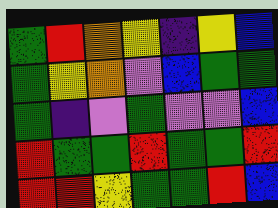[["green", "red", "orange", "yellow", "indigo", "yellow", "blue"], ["green", "yellow", "orange", "violet", "blue", "green", "green"], ["green", "indigo", "violet", "green", "violet", "violet", "blue"], ["red", "green", "green", "red", "green", "green", "red"], ["red", "red", "yellow", "green", "green", "red", "blue"]]